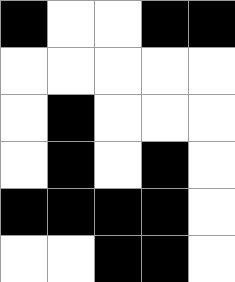[["black", "white", "white", "black", "black"], ["white", "white", "white", "white", "white"], ["white", "black", "white", "white", "white"], ["white", "black", "white", "black", "white"], ["black", "black", "black", "black", "white"], ["white", "white", "black", "black", "white"]]